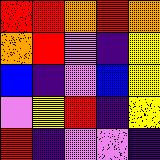[["red", "red", "orange", "red", "orange"], ["orange", "red", "violet", "indigo", "yellow"], ["blue", "indigo", "violet", "blue", "yellow"], ["violet", "yellow", "red", "indigo", "yellow"], ["red", "indigo", "violet", "violet", "indigo"]]